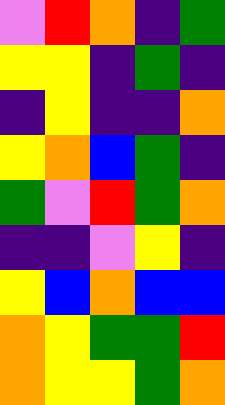[["violet", "red", "orange", "indigo", "green"], ["yellow", "yellow", "indigo", "green", "indigo"], ["indigo", "yellow", "indigo", "indigo", "orange"], ["yellow", "orange", "blue", "green", "indigo"], ["green", "violet", "red", "green", "orange"], ["indigo", "indigo", "violet", "yellow", "indigo"], ["yellow", "blue", "orange", "blue", "blue"], ["orange", "yellow", "green", "green", "red"], ["orange", "yellow", "yellow", "green", "orange"]]